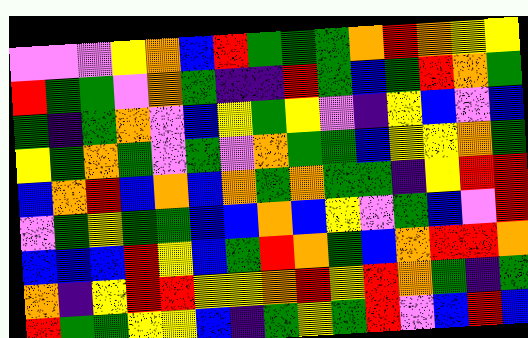[["violet", "violet", "violet", "yellow", "orange", "blue", "red", "green", "green", "green", "orange", "red", "orange", "yellow", "yellow"], ["red", "green", "green", "violet", "orange", "green", "indigo", "indigo", "red", "green", "blue", "green", "red", "orange", "green"], ["green", "indigo", "green", "orange", "violet", "blue", "yellow", "green", "yellow", "violet", "indigo", "yellow", "blue", "violet", "blue"], ["yellow", "green", "orange", "green", "violet", "green", "violet", "orange", "green", "green", "blue", "yellow", "yellow", "orange", "green"], ["blue", "orange", "red", "blue", "orange", "blue", "orange", "green", "orange", "green", "green", "indigo", "yellow", "red", "red"], ["violet", "green", "yellow", "green", "green", "blue", "blue", "orange", "blue", "yellow", "violet", "green", "blue", "violet", "red"], ["blue", "blue", "blue", "red", "yellow", "blue", "green", "red", "orange", "green", "blue", "orange", "red", "red", "orange"], ["orange", "indigo", "yellow", "red", "red", "yellow", "yellow", "orange", "red", "yellow", "red", "orange", "green", "indigo", "green"], ["red", "green", "green", "yellow", "yellow", "blue", "indigo", "green", "yellow", "green", "red", "violet", "blue", "red", "blue"]]